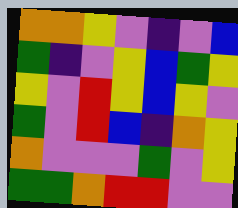[["orange", "orange", "yellow", "violet", "indigo", "violet", "blue"], ["green", "indigo", "violet", "yellow", "blue", "green", "yellow"], ["yellow", "violet", "red", "yellow", "blue", "yellow", "violet"], ["green", "violet", "red", "blue", "indigo", "orange", "yellow"], ["orange", "violet", "violet", "violet", "green", "violet", "yellow"], ["green", "green", "orange", "red", "red", "violet", "violet"]]